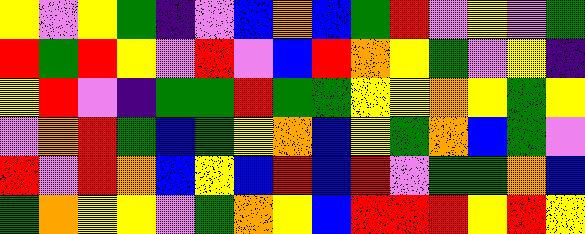[["yellow", "violet", "yellow", "green", "indigo", "violet", "blue", "orange", "blue", "green", "red", "violet", "yellow", "violet", "green"], ["red", "green", "red", "yellow", "violet", "red", "violet", "blue", "red", "orange", "yellow", "green", "violet", "yellow", "indigo"], ["yellow", "red", "violet", "indigo", "green", "green", "red", "green", "green", "yellow", "yellow", "orange", "yellow", "green", "yellow"], ["violet", "orange", "red", "green", "blue", "green", "yellow", "orange", "blue", "yellow", "green", "orange", "blue", "green", "violet"], ["red", "violet", "red", "orange", "blue", "yellow", "blue", "red", "blue", "red", "violet", "green", "green", "orange", "blue"], ["green", "orange", "yellow", "yellow", "violet", "green", "orange", "yellow", "blue", "red", "red", "red", "yellow", "red", "yellow"]]